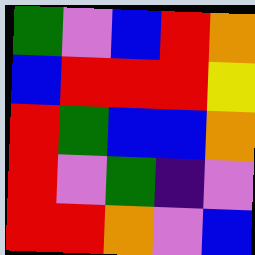[["green", "violet", "blue", "red", "orange"], ["blue", "red", "red", "red", "yellow"], ["red", "green", "blue", "blue", "orange"], ["red", "violet", "green", "indigo", "violet"], ["red", "red", "orange", "violet", "blue"]]